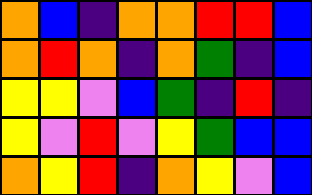[["orange", "blue", "indigo", "orange", "orange", "red", "red", "blue"], ["orange", "red", "orange", "indigo", "orange", "green", "indigo", "blue"], ["yellow", "yellow", "violet", "blue", "green", "indigo", "red", "indigo"], ["yellow", "violet", "red", "violet", "yellow", "green", "blue", "blue"], ["orange", "yellow", "red", "indigo", "orange", "yellow", "violet", "blue"]]